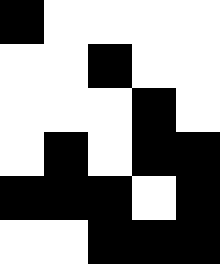[["black", "white", "white", "white", "white"], ["white", "white", "black", "white", "white"], ["white", "white", "white", "black", "white"], ["white", "black", "white", "black", "black"], ["black", "black", "black", "white", "black"], ["white", "white", "black", "black", "black"]]